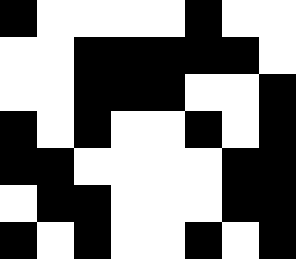[["black", "white", "white", "white", "white", "black", "white", "white"], ["white", "white", "black", "black", "black", "black", "black", "white"], ["white", "white", "black", "black", "black", "white", "white", "black"], ["black", "white", "black", "white", "white", "black", "white", "black"], ["black", "black", "white", "white", "white", "white", "black", "black"], ["white", "black", "black", "white", "white", "white", "black", "black"], ["black", "white", "black", "white", "white", "black", "white", "black"]]